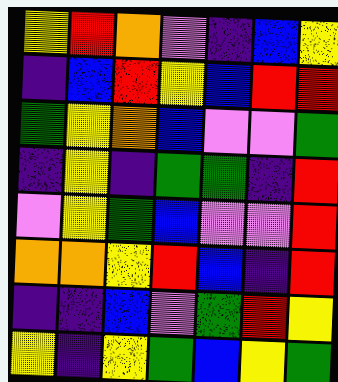[["yellow", "red", "orange", "violet", "indigo", "blue", "yellow"], ["indigo", "blue", "red", "yellow", "blue", "red", "red"], ["green", "yellow", "orange", "blue", "violet", "violet", "green"], ["indigo", "yellow", "indigo", "green", "green", "indigo", "red"], ["violet", "yellow", "green", "blue", "violet", "violet", "red"], ["orange", "orange", "yellow", "red", "blue", "indigo", "red"], ["indigo", "indigo", "blue", "violet", "green", "red", "yellow"], ["yellow", "indigo", "yellow", "green", "blue", "yellow", "green"]]